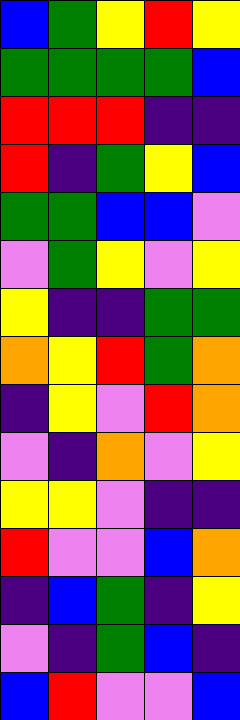[["blue", "green", "yellow", "red", "yellow"], ["green", "green", "green", "green", "blue"], ["red", "red", "red", "indigo", "indigo"], ["red", "indigo", "green", "yellow", "blue"], ["green", "green", "blue", "blue", "violet"], ["violet", "green", "yellow", "violet", "yellow"], ["yellow", "indigo", "indigo", "green", "green"], ["orange", "yellow", "red", "green", "orange"], ["indigo", "yellow", "violet", "red", "orange"], ["violet", "indigo", "orange", "violet", "yellow"], ["yellow", "yellow", "violet", "indigo", "indigo"], ["red", "violet", "violet", "blue", "orange"], ["indigo", "blue", "green", "indigo", "yellow"], ["violet", "indigo", "green", "blue", "indigo"], ["blue", "red", "violet", "violet", "blue"]]